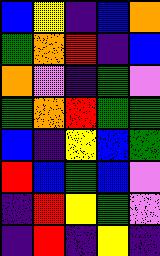[["blue", "yellow", "indigo", "blue", "orange"], ["green", "orange", "red", "indigo", "blue"], ["orange", "violet", "indigo", "green", "violet"], ["green", "orange", "red", "green", "green"], ["blue", "indigo", "yellow", "blue", "green"], ["red", "blue", "green", "blue", "violet"], ["indigo", "red", "yellow", "green", "violet"], ["indigo", "red", "indigo", "yellow", "indigo"]]